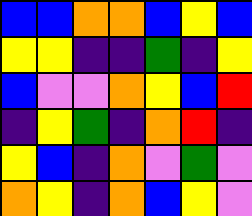[["blue", "blue", "orange", "orange", "blue", "yellow", "blue"], ["yellow", "yellow", "indigo", "indigo", "green", "indigo", "yellow"], ["blue", "violet", "violet", "orange", "yellow", "blue", "red"], ["indigo", "yellow", "green", "indigo", "orange", "red", "indigo"], ["yellow", "blue", "indigo", "orange", "violet", "green", "violet"], ["orange", "yellow", "indigo", "orange", "blue", "yellow", "violet"]]